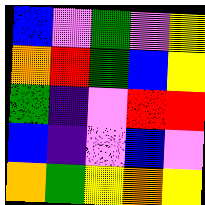[["blue", "violet", "green", "violet", "yellow"], ["orange", "red", "green", "blue", "yellow"], ["green", "indigo", "violet", "red", "red"], ["blue", "indigo", "violet", "blue", "violet"], ["orange", "green", "yellow", "orange", "yellow"]]